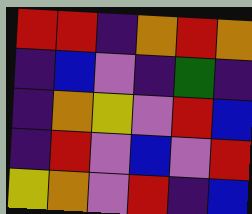[["red", "red", "indigo", "orange", "red", "orange"], ["indigo", "blue", "violet", "indigo", "green", "indigo"], ["indigo", "orange", "yellow", "violet", "red", "blue"], ["indigo", "red", "violet", "blue", "violet", "red"], ["yellow", "orange", "violet", "red", "indigo", "blue"]]